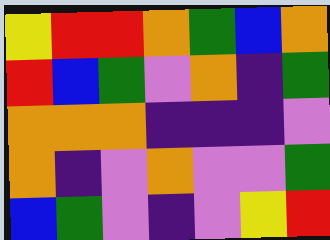[["yellow", "red", "red", "orange", "green", "blue", "orange"], ["red", "blue", "green", "violet", "orange", "indigo", "green"], ["orange", "orange", "orange", "indigo", "indigo", "indigo", "violet"], ["orange", "indigo", "violet", "orange", "violet", "violet", "green"], ["blue", "green", "violet", "indigo", "violet", "yellow", "red"]]